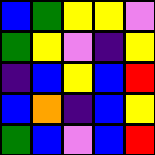[["blue", "green", "yellow", "yellow", "violet"], ["green", "yellow", "violet", "indigo", "yellow"], ["indigo", "blue", "yellow", "blue", "red"], ["blue", "orange", "indigo", "blue", "yellow"], ["green", "blue", "violet", "blue", "red"]]